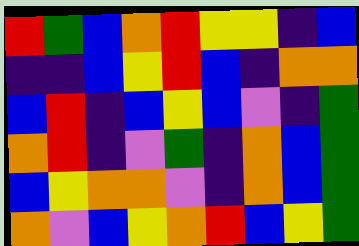[["red", "green", "blue", "orange", "red", "yellow", "yellow", "indigo", "blue"], ["indigo", "indigo", "blue", "yellow", "red", "blue", "indigo", "orange", "orange"], ["blue", "red", "indigo", "blue", "yellow", "blue", "violet", "indigo", "green"], ["orange", "red", "indigo", "violet", "green", "indigo", "orange", "blue", "green"], ["blue", "yellow", "orange", "orange", "violet", "indigo", "orange", "blue", "green"], ["orange", "violet", "blue", "yellow", "orange", "red", "blue", "yellow", "green"]]